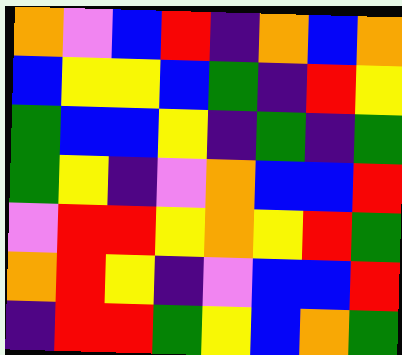[["orange", "violet", "blue", "red", "indigo", "orange", "blue", "orange"], ["blue", "yellow", "yellow", "blue", "green", "indigo", "red", "yellow"], ["green", "blue", "blue", "yellow", "indigo", "green", "indigo", "green"], ["green", "yellow", "indigo", "violet", "orange", "blue", "blue", "red"], ["violet", "red", "red", "yellow", "orange", "yellow", "red", "green"], ["orange", "red", "yellow", "indigo", "violet", "blue", "blue", "red"], ["indigo", "red", "red", "green", "yellow", "blue", "orange", "green"]]